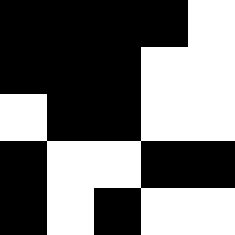[["black", "black", "black", "black", "white"], ["black", "black", "black", "white", "white"], ["white", "black", "black", "white", "white"], ["black", "white", "white", "black", "black"], ["black", "white", "black", "white", "white"]]